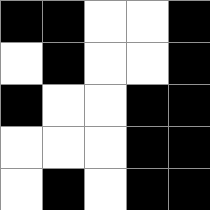[["black", "black", "white", "white", "black"], ["white", "black", "white", "white", "black"], ["black", "white", "white", "black", "black"], ["white", "white", "white", "black", "black"], ["white", "black", "white", "black", "black"]]